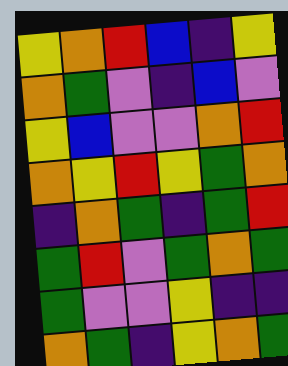[["yellow", "orange", "red", "blue", "indigo", "yellow"], ["orange", "green", "violet", "indigo", "blue", "violet"], ["yellow", "blue", "violet", "violet", "orange", "red"], ["orange", "yellow", "red", "yellow", "green", "orange"], ["indigo", "orange", "green", "indigo", "green", "red"], ["green", "red", "violet", "green", "orange", "green"], ["green", "violet", "violet", "yellow", "indigo", "indigo"], ["orange", "green", "indigo", "yellow", "orange", "green"]]